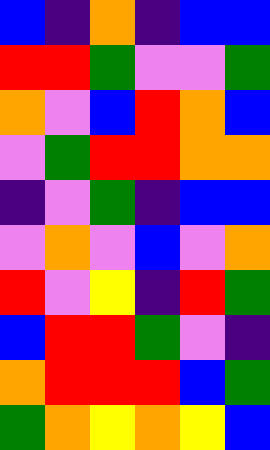[["blue", "indigo", "orange", "indigo", "blue", "blue"], ["red", "red", "green", "violet", "violet", "green"], ["orange", "violet", "blue", "red", "orange", "blue"], ["violet", "green", "red", "red", "orange", "orange"], ["indigo", "violet", "green", "indigo", "blue", "blue"], ["violet", "orange", "violet", "blue", "violet", "orange"], ["red", "violet", "yellow", "indigo", "red", "green"], ["blue", "red", "red", "green", "violet", "indigo"], ["orange", "red", "red", "red", "blue", "green"], ["green", "orange", "yellow", "orange", "yellow", "blue"]]